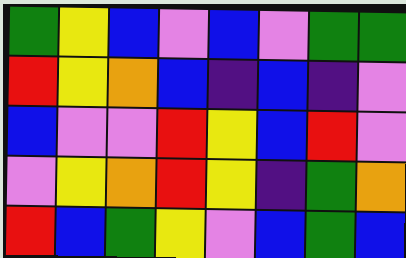[["green", "yellow", "blue", "violet", "blue", "violet", "green", "green"], ["red", "yellow", "orange", "blue", "indigo", "blue", "indigo", "violet"], ["blue", "violet", "violet", "red", "yellow", "blue", "red", "violet"], ["violet", "yellow", "orange", "red", "yellow", "indigo", "green", "orange"], ["red", "blue", "green", "yellow", "violet", "blue", "green", "blue"]]